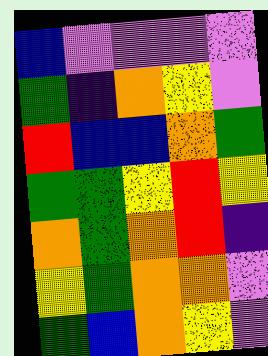[["blue", "violet", "violet", "violet", "violet"], ["green", "indigo", "orange", "yellow", "violet"], ["red", "blue", "blue", "orange", "green"], ["green", "green", "yellow", "red", "yellow"], ["orange", "green", "orange", "red", "indigo"], ["yellow", "green", "orange", "orange", "violet"], ["green", "blue", "orange", "yellow", "violet"]]